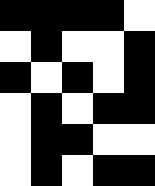[["black", "black", "black", "black", "white"], ["white", "black", "white", "white", "black"], ["black", "white", "black", "white", "black"], ["white", "black", "white", "black", "black"], ["white", "black", "black", "white", "white"], ["white", "black", "white", "black", "black"]]